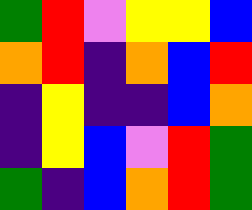[["green", "red", "violet", "yellow", "yellow", "blue"], ["orange", "red", "indigo", "orange", "blue", "red"], ["indigo", "yellow", "indigo", "indigo", "blue", "orange"], ["indigo", "yellow", "blue", "violet", "red", "green"], ["green", "indigo", "blue", "orange", "red", "green"]]